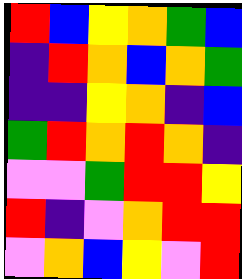[["red", "blue", "yellow", "orange", "green", "blue"], ["indigo", "red", "orange", "blue", "orange", "green"], ["indigo", "indigo", "yellow", "orange", "indigo", "blue"], ["green", "red", "orange", "red", "orange", "indigo"], ["violet", "violet", "green", "red", "red", "yellow"], ["red", "indigo", "violet", "orange", "red", "red"], ["violet", "orange", "blue", "yellow", "violet", "red"]]